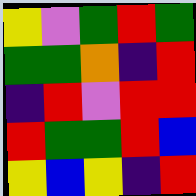[["yellow", "violet", "green", "red", "green"], ["green", "green", "orange", "indigo", "red"], ["indigo", "red", "violet", "red", "red"], ["red", "green", "green", "red", "blue"], ["yellow", "blue", "yellow", "indigo", "red"]]